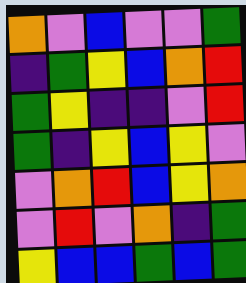[["orange", "violet", "blue", "violet", "violet", "green"], ["indigo", "green", "yellow", "blue", "orange", "red"], ["green", "yellow", "indigo", "indigo", "violet", "red"], ["green", "indigo", "yellow", "blue", "yellow", "violet"], ["violet", "orange", "red", "blue", "yellow", "orange"], ["violet", "red", "violet", "orange", "indigo", "green"], ["yellow", "blue", "blue", "green", "blue", "green"]]